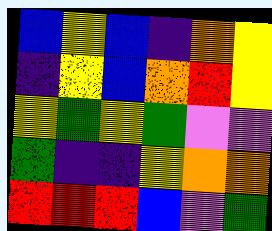[["blue", "yellow", "blue", "indigo", "orange", "yellow"], ["indigo", "yellow", "blue", "orange", "red", "yellow"], ["yellow", "green", "yellow", "green", "violet", "violet"], ["green", "indigo", "indigo", "yellow", "orange", "orange"], ["red", "red", "red", "blue", "violet", "green"]]